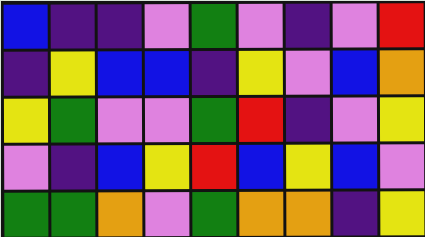[["blue", "indigo", "indigo", "violet", "green", "violet", "indigo", "violet", "red"], ["indigo", "yellow", "blue", "blue", "indigo", "yellow", "violet", "blue", "orange"], ["yellow", "green", "violet", "violet", "green", "red", "indigo", "violet", "yellow"], ["violet", "indigo", "blue", "yellow", "red", "blue", "yellow", "blue", "violet"], ["green", "green", "orange", "violet", "green", "orange", "orange", "indigo", "yellow"]]